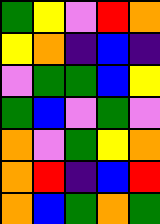[["green", "yellow", "violet", "red", "orange"], ["yellow", "orange", "indigo", "blue", "indigo"], ["violet", "green", "green", "blue", "yellow"], ["green", "blue", "violet", "green", "violet"], ["orange", "violet", "green", "yellow", "orange"], ["orange", "red", "indigo", "blue", "red"], ["orange", "blue", "green", "orange", "green"]]